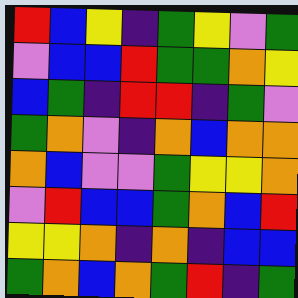[["red", "blue", "yellow", "indigo", "green", "yellow", "violet", "green"], ["violet", "blue", "blue", "red", "green", "green", "orange", "yellow"], ["blue", "green", "indigo", "red", "red", "indigo", "green", "violet"], ["green", "orange", "violet", "indigo", "orange", "blue", "orange", "orange"], ["orange", "blue", "violet", "violet", "green", "yellow", "yellow", "orange"], ["violet", "red", "blue", "blue", "green", "orange", "blue", "red"], ["yellow", "yellow", "orange", "indigo", "orange", "indigo", "blue", "blue"], ["green", "orange", "blue", "orange", "green", "red", "indigo", "green"]]